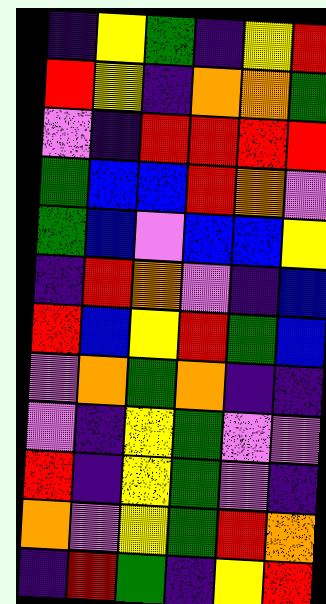[["indigo", "yellow", "green", "indigo", "yellow", "red"], ["red", "yellow", "indigo", "orange", "orange", "green"], ["violet", "indigo", "red", "red", "red", "red"], ["green", "blue", "blue", "red", "orange", "violet"], ["green", "blue", "violet", "blue", "blue", "yellow"], ["indigo", "red", "orange", "violet", "indigo", "blue"], ["red", "blue", "yellow", "red", "green", "blue"], ["violet", "orange", "green", "orange", "indigo", "indigo"], ["violet", "indigo", "yellow", "green", "violet", "violet"], ["red", "indigo", "yellow", "green", "violet", "indigo"], ["orange", "violet", "yellow", "green", "red", "orange"], ["indigo", "red", "green", "indigo", "yellow", "red"]]